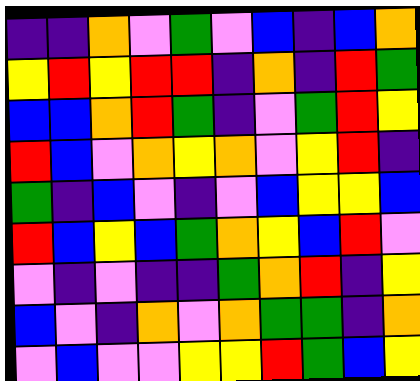[["indigo", "indigo", "orange", "violet", "green", "violet", "blue", "indigo", "blue", "orange"], ["yellow", "red", "yellow", "red", "red", "indigo", "orange", "indigo", "red", "green"], ["blue", "blue", "orange", "red", "green", "indigo", "violet", "green", "red", "yellow"], ["red", "blue", "violet", "orange", "yellow", "orange", "violet", "yellow", "red", "indigo"], ["green", "indigo", "blue", "violet", "indigo", "violet", "blue", "yellow", "yellow", "blue"], ["red", "blue", "yellow", "blue", "green", "orange", "yellow", "blue", "red", "violet"], ["violet", "indigo", "violet", "indigo", "indigo", "green", "orange", "red", "indigo", "yellow"], ["blue", "violet", "indigo", "orange", "violet", "orange", "green", "green", "indigo", "orange"], ["violet", "blue", "violet", "violet", "yellow", "yellow", "red", "green", "blue", "yellow"]]